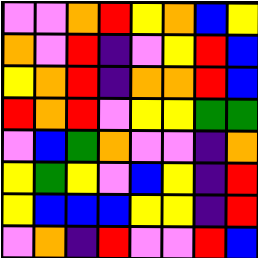[["violet", "violet", "orange", "red", "yellow", "orange", "blue", "yellow"], ["orange", "violet", "red", "indigo", "violet", "yellow", "red", "blue"], ["yellow", "orange", "red", "indigo", "orange", "orange", "red", "blue"], ["red", "orange", "red", "violet", "yellow", "yellow", "green", "green"], ["violet", "blue", "green", "orange", "violet", "violet", "indigo", "orange"], ["yellow", "green", "yellow", "violet", "blue", "yellow", "indigo", "red"], ["yellow", "blue", "blue", "blue", "yellow", "yellow", "indigo", "red"], ["violet", "orange", "indigo", "red", "violet", "violet", "red", "blue"]]